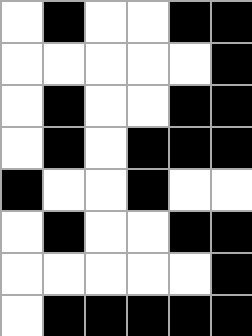[["white", "black", "white", "white", "black", "black"], ["white", "white", "white", "white", "white", "black"], ["white", "black", "white", "white", "black", "black"], ["white", "black", "white", "black", "black", "black"], ["black", "white", "white", "black", "white", "white"], ["white", "black", "white", "white", "black", "black"], ["white", "white", "white", "white", "white", "black"], ["white", "black", "black", "black", "black", "black"]]